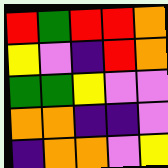[["red", "green", "red", "red", "orange"], ["yellow", "violet", "indigo", "red", "orange"], ["green", "green", "yellow", "violet", "violet"], ["orange", "orange", "indigo", "indigo", "violet"], ["indigo", "orange", "orange", "violet", "yellow"]]